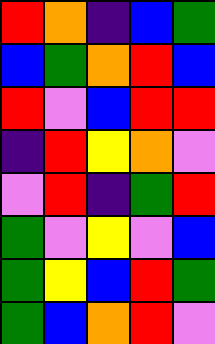[["red", "orange", "indigo", "blue", "green"], ["blue", "green", "orange", "red", "blue"], ["red", "violet", "blue", "red", "red"], ["indigo", "red", "yellow", "orange", "violet"], ["violet", "red", "indigo", "green", "red"], ["green", "violet", "yellow", "violet", "blue"], ["green", "yellow", "blue", "red", "green"], ["green", "blue", "orange", "red", "violet"]]